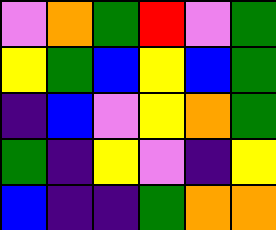[["violet", "orange", "green", "red", "violet", "green"], ["yellow", "green", "blue", "yellow", "blue", "green"], ["indigo", "blue", "violet", "yellow", "orange", "green"], ["green", "indigo", "yellow", "violet", "indigo", "yellow"], ["blue", "indigo", "indigo", "green", "orange", "orange"]]